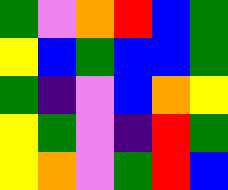[["green", "violet", "orange", "red", "blue", "green"], ["yellow", "blue", "green", "blue", "blue", "green"], ["green", "indigo", "violet", "blue", "orange", "yellow"], ["yellow", "green", "violet", "indigo", "red", "green"], ["yellow", "orange", "violet", "green", "red", "blue"]]